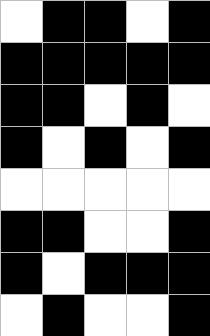[["white", "black", "black", "white", "black"], ["black", "black", "black", "black", "black"], ["black", "black", "white", "black", "white"], ["black", "white", "black", "white", "black"], ["white", "white", "white", "white", "white"], ["black", "black", "white", "white", "black"], ["black", "white", "black", "black", "black"], ["white", "black", "white", "white", "black"]]